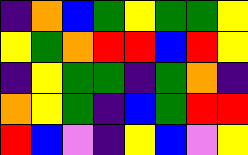[["indigo", "orange", "blue", "green", "yellow", "green", "green", "yellow"], ["yellow", "green", "orange", "red", "red", "blue", "red", "yellow"], ["indigo", "yellow", "green", "green", "indigo", "green", "orange", "indigo"], ["orange", "yellow", "green", "indigo", "blue", "green", "red", "red"], ["red", "blue", "violet", "indigo", "yellow", "blue", "violet", "yellow"]]